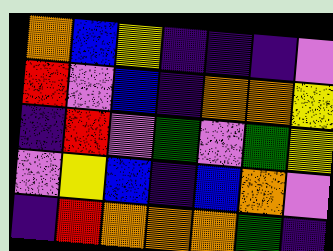[["orange", "blue", "yellow", "indigo", "indigo", "indigo", "violet"], ["red", "violet", "blue", "indigo", "orange", "orange", "yellow"], ["indigo", "red", "violet", "green", "violet", "green", "yellow"], ["violet", "yellow", "blue", "indigo", "blue", "orange", "violet"], ["indigo", "red", "orange", "orange", "orange", "green", "indigo"]]